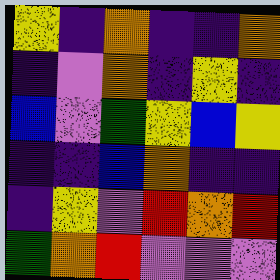[["yellow", "indigo", "orange", "indigo", "indigo", "orange"], ["indigo", "violet", "orange", "indigo", "yellow", "indigo"], ["blue", "violet", "green", "yellow", "blue", "yellow"], ["indigo", "indigo", "blue", "orange", "indigo", "indigo"], ["indigo", "yellow", "violet", "red", "orange", "red"], ["green", "orange", "red", "violet", "violet", "violet"]]